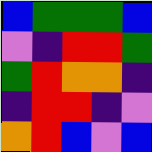[["blue", "green", "green", "green", "blue"], ["violet", "indigo", "red", "red", "green"], ["green", "red", "orange", "orange", "indigo"], ["indigo", "red", "red", "indigo", "violet"], ["orange", "red", "blue", "violet", "blue"]]